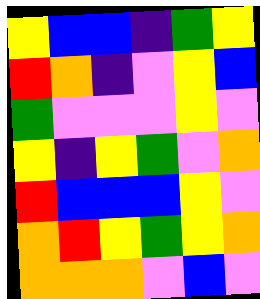[["yellow", "blue", "blue", "indigo", "green", "yellow"], ["red", "orange", "indigo", "violet", "yellow", "blue"], ["green", "violet", "violet", "violet", "yellow", "violet"], ["yellow", "indigo", "yellow", "green", "violet", "orange"], ["red", "blue", "blue", "blue", "yellow", "violet"], ["orange", "red", "yellow", "green", "yellow", "orange"], ["orange", "orange", "orange", "violet", "blue", "violet"]]